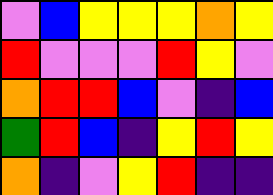[["violet", "blue", "yellow", "yellow", "yellow", "orange", "yellow"], ["red", "violet", "violet", "violet", "red", "yellow", "violet"], ["orange", "red", "red", "blue", "violet", "indigo", "blue"], ["green", "red", "blue", "indigo", "yellow", "red", "yellow"], ["orange", "indigo", "violet", "yellow", "red", "indigo", "indigo"]]